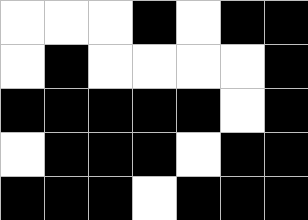[["white", "white", "white", "black", "white", "black", "black"], ["white", "black", "white", "white", "white", "white", "black"], ["black", "black", "black", "black", "black", "white", "black"], ["white", "black", "black", "black", "white", "black", "black"], ["black", "black", "black", "white", "black", "black", "black"]]